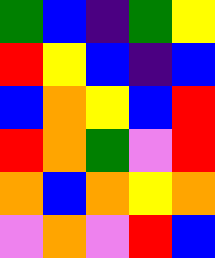[["green", "blue", "indigo", "green", "yellow"], ["red", "yellow", "blue", "indigo", "blue"], ["blue", "orange", "yellow", "blue", "red"], ["red", "orange", "green", "violet", "red"], ["orange", "blue", "orange", "yellow", "orange"], ["violet", "orange", "violet", "red", "blue"]]